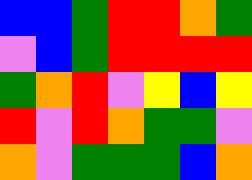[["blue", "blue", "green", "red", "red", "orange", "green"], ["violet", "blue", "green", "red", "red", "red", "red"], ["green", "orange", "red", "violet", "yellow", "blue", "yellow"], ["red", "violet", "red", "orange", "green", "green", "violet"], ["orange", "violet", "green", "green", "green", "blue", "orange"]]